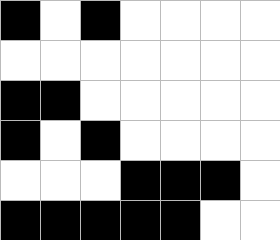[["black", "white", "black", "white", "white", "white", "white"], ["white", "white", "white", "white", "white", "white", "white"], ["black", "black", "white", "white", "white", "white", "white"], ["black", "white", "black", "white", "white", "white", "white"], ["white", "white", "white", "black", "black", "black", "white"], ["black", "black", "black", "black", "black", "white", "white"]]